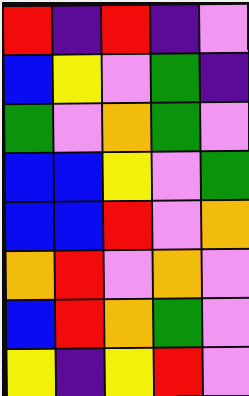[["red", "indigo", "red", "indigo", "violet"], ["blue", "yellow", "violet", "green", "indigo"], ["green", "violet", "orange", "green", "violet"], ["blue", "blue", "yellow", "violet", "green"], ["blue", "blue", "red", "violet", "orange"], ["orange", "red", "violet", "orange", "violet"], ["blue", "red", "orange", "green", "violet"], ["yellow", "indigo", "yellow", "red", "violet"]]